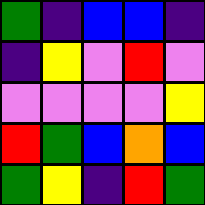[["green", "indigo", "blue", "blue", "indigo"], ["indigo", "yellow", "violet", "red", "violet"], ["violet", "violet", "violet", "violet", "yellow"], ["red", "green", "blue", "orange", "blue"], ["green", "yellow", "indigo", "red", "green"]]